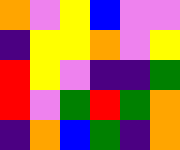[["orange", "violet", "yellow", "blue", "violet", "violet"], ["indigo", "yellow", "yellow", "orange", "violet", "yellow"], ["red", "yellow", "violet", "indigo", "indigo", "green"], ["red", "violet", "green", "red", "green", "orange"], ["indigo", "orange", "blue", "green", "indigo", "orange"]]